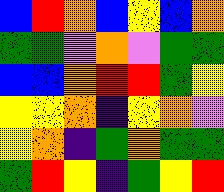[["blue", "red", "orange", "blue", "yellow", "blue", "orange"], ["green", "green", "violet", "orange", "violet", "green", "green"], ["blue", "blue", "orange", "red", "red", "green", "yellow"], ["yellow", "yellow", "orange", "indigo", "yellow", "orange", "violet"], ["yellow", "orange", "indigo", "green", "orange", "green", "green"], ["green", "red", "yellow", "indigo", "green", "yellow", "red"]]